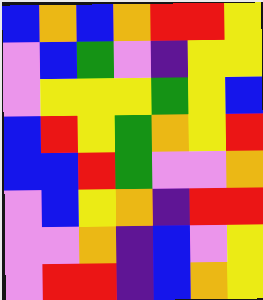[["blue", "orange", "blue", "orange", "red", "red", "yellow"], ["violet", "blue", "green", "violet", "indigo", "yellow", "yellow"], ["violet", "yellow", "yellow", "yellow", "green", "yellow", "blue"], ["blue", "red", "yellow", "green", "orange", "yellow", "red"], ["blue", "blue", "red", "green", "violet", "violet", "orange"], ["violet", "blue", "yellow", "orange", "indigo", "red", "red"], ["violet", "violet", "orange", "indigo", "blue", "violet", "yellow"], ["violet", "red", "red", "indigo", "blue", "orange", "yellow"]]